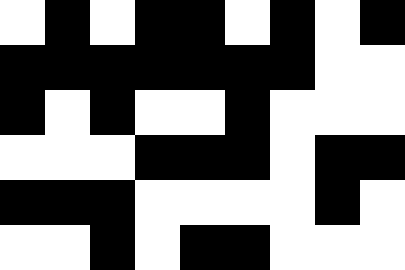[["white", "black", "white", "black", "black", "white", "black", "white", "black"], ["black", "black", "black", "black", "black", "black", "black", "white", "white"], ["black", "white", "black", "white", "white", "black", "white", "white", "white"], ["white", "white", "white", "black", "black", "black", "white", "black", "black"], ["black", "black", "black", "white", "white", "white", "white", "black", "white"], ["white", "white", "black", "white", "black", "black", "white", "white", "white"]]